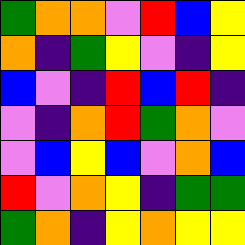[["green", "orange", "orange", "violet", "red", "blue", "yellow"], ["orange", "indigo", "green", "yellow", "violet", "indigo", "yellow"], ["blue", "violet", "indigo", "red", "blue", "red", "indigo"], ["violet", "indigo", "orange", "red", "green", "orange", "violet"], ["violet", "blue", "yellow", "blue", "violet", "orange", "blue"], ["red", "violet", "orange", "yellow", "indigo", "green", "green"], ["green", "orange", "indigo", "yellow", "orange", "yellow", "yellow"]]